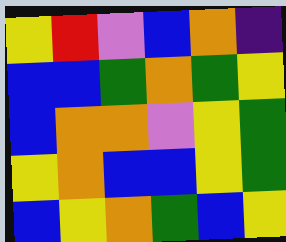[["yellow", "red", "violet", "blue", "orange", "indigo"], ["blue", "blue", "green", "orange", "green", "yellow"], ["blue", "orange", "orange", "violet", "yellow", "green"], ["yellow", "orange", "blue", "blue", "yellow", "green"], ["blue", "yellow", "orange", "green", "blue", "yellow"]]